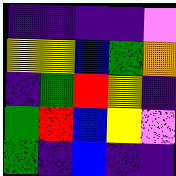[["indigo", "indigo", "indigo", "indigo", "violet"], ["yellow", "yellow", "blue", "green", "orange"], ["indigo", "green", "red", "yellow", "indigo"], ["green", "red", "blue", "yellow", "violet"], ["green", "indigo", "blue", "indigo", "indigo"]]